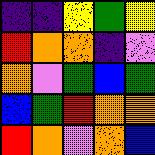[["indigo", "indigo", "yellow", "green", "yellow"], ["red", "orange", "orange", "indigo", "violet"], ["orange", "violet", "green", "blue", "green"], ["blue", "green", "red", "orange", "orange"], ["red", "orange", "violet", "orange", "blue"]]